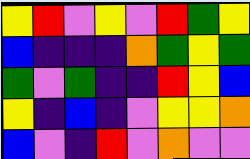[["yellow", "red", "violet", "yellow", "violet", "red", "green", "yellow"], ["blue", "indigo", "indigo", "indigo", "orange", "green", "yellow", "green"], ["green", "violet", "green", "indigo", "indigo", "red", "yellow", "blue"], ["yellow", "indigo", "blue", "indigo", "violet", "yellow", "yellow", "orange"], ["blue", "violet", "indigo", "red", "violet", "orange", "violet", "violet"]]